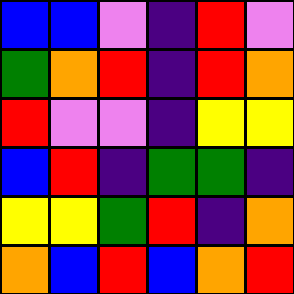[["blue", "blue", "violet", "indigo", "red", "violet"], ["green", "orange", "red", "indigo", "red", "orange"], ["red", "violet", "violet", "indigo", "yellow", "yellow"], ["blue", "red", "indigo", "green", "green", "indigo"], ["yellow", "yellow", "green", "red", "indigo", "orange"], ["orange", "blue", "red", "blue", "orange", "red"]]